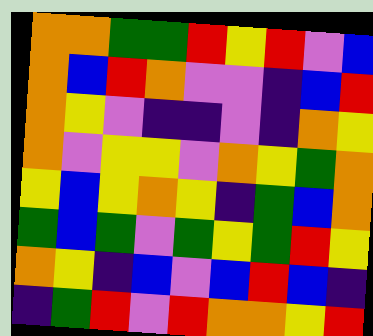[["orange", "orange", "green", "green", "red", "yellow", "red", "violet", "blue"], ["orange", "blue", "red", "orange", "violet", "violet", "indigo", "blue", "red"], ["orange", "yellow", "violet", "indigo", "indigo", "violet", "indigo", "orange", "yellow"], ["orange", "violet", "yellow", "yellow", "violet", "orange", "yellow", "green", "orange"], ["yellow", "blue", "yellow", "orange", "yellow", "indigo", "green", "blue", "orange"], ["green", "blue", "green", "violet", "green", "yellow", "green", "red", "yellow"], ["orange", "yellow", "indigo", "blue", "violet", "blue", "red", "blue", "indigo"], ["indigo", "green", "red", "violet", "red", "orange", "orange", "yellow", "red"]]